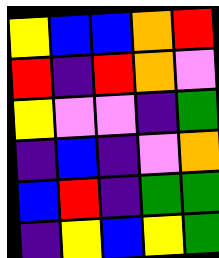[["yellow", "blue", "blue", "orange", "red"], ["red", "indigo", "red", "orange", "violet"], ["yellow", "violet", "violet", "indigo", "green"], ["indigo", "blue", "indigo", "violet", "orange"], ["blue", "red", "indigo", "green", "green"], ["indigo", "yellow", "blue", "yellow", "green"]]